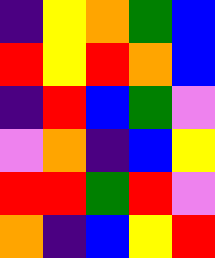[["indigo", "yellow", "orange", "green", "blue"], ["red", "yellow", "red", "orange", "blue"], ["indigo", "red", "blue", "green", "violet"], ["violet", "orange", "indigo", "blue", "yellow"], ["red", "red", "green", "red", "violet"], ["orange", "indigo", "blue", "yellow", "red"]]